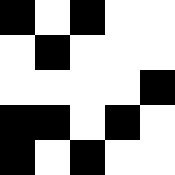[["black", "white", "black", "white", "white"], ["white", "black", "white", "white", "white"], ["white", "white", "white", "white", "black"], ["black", "black", "white", "black", "white"], ["black", "white", "black", "white", "white"]]